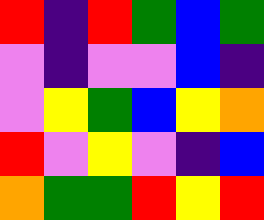[["red", "indigo", "red", "green", "blue", "green"], ["violet", "indigo", "violet", "violet", "blue", "indigo"], ["violet", "yellow", "green", "blue", "yellow", "orange"], ["red", "violet", "yellow", "violet", "indigo", "blue"], ["orange", "green", "green", "red", "yellow", "red"]]